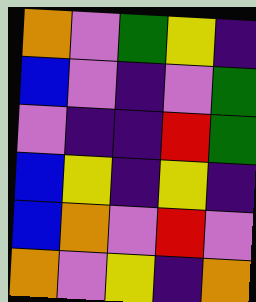[["orange", "violet", "green", "yellow", "indigo"], ["blue", "violet", "indigo", "violet", "green"], ["violet", "indigo", "indigo", "red", "green"], ["blue", "yellow", "indigo", "yellow", "indigo"], ["blue", "orange", "violet", "red", "violet"], ["orange", "violet", "yellow", "indigo", "orange"]]